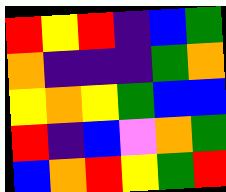[["red", "yellow", "red", "indigo", "blue", "green"], ["orange", "indigo", "indigo", "indigo", "green", "orange"], ["yellow", "orange", "yellow", "green", "blue", "blue"], ["red", "indigo", "blue", "violet", "orange", "green"], ["blue", "orange", "red", "yellow", "green", "red"]]